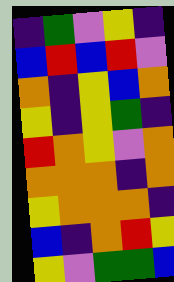[["indigo", "green", "violet", "yellow", "indigo"], ["blue", "red", "blue", "red", "violet"], ["orange", "indigo", "yellow", "blue", "orange"], ["yellow", "indigo", "yellow", "green", "indigo"], ["red", "orange", "yellow", "violet", "orange"], ["orange", "orange", "orange", "indigo", "orange"], ["yellow", "orange", "orange", "orange", "indigo"], ["blue", "indigo", "orange", "red", "yellow"], ["yellow", "violet", "green", "green", "blue"]]